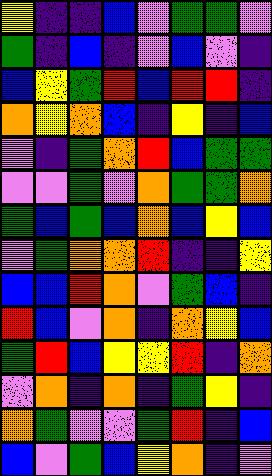[["yellow", "indigo", "indigo", "blue", "violet", "green", "green", "violet"], ["green", "indigo", "blue", "indigo", "violet", "blue", "violet", "indigo"], ["blue", "yellow", "green", "red", "blue", "red", "red", "indigo"], ["orange", "yellow", "orange", "blue", "indigo", "yellow", "indigo", "blue"], ["violet", "indigo", "green", "orange", "red", "blue", "green", "green"], ["violet", "violet", "green", "violet", "orange", "green", "green", "orange"], ["green", "blue", "green", "blue", "orange", "blue", "yellow", "blue"], ["violet", "green", "orange", "orange", "red", "indigo", "indigo", "yellow"], ["blue", "blue", "red", "orange", "violet", "green", "blue", "indigo"], ["red", "blue", "violet", "orange", "indigo", "orange", "yellow", "blue"], ["green", "red", "blue", "yellow", "yellow", "red", "indigo", "orange"], ["violet", "orange", "indigo", "orange", "indigo", "green", "yellow", "indigo"], ["orange", "green", "violet", "violet", "green", "red", "indigo", "blue"], ["blue", "violet", "green", "blue", "yellow", "orange", "indigo", "violet"]]